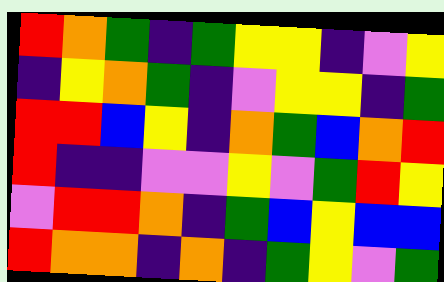[["red", "orange", "green", "indigo", "green", "yellow", "yellow", "indigo", "violet", "yellow"], ["indigo", "yellow", "orange", "green", "indigo", "violet", "yellow", "yellow", "indigo", "green"], ["red", "red", "blue", "yellow", "indigo", "orange", "green", "blue", "orange", "red"], ["red", "indigo", "indigo", "violet", "violet", "yellow", "violet", "green", "red", "yellow"], ["violet", "red", "red", "orange", "indigo", "green", "blue", "yellow", "blue", "blue"], ["red", "orange", "orange", "indigo", "orange", "indigo", "green", "yellow", "violet", "green"]]